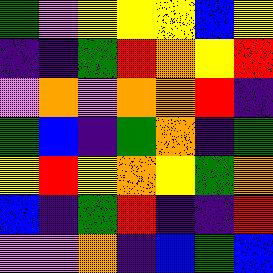[["green", "violet", "yellow", "yellow", "yellow", "blue", "yellow"], ["indigo", "indigo", "green", "red", "orange", "yellow", "red"], ["violet", "orange", "violet", "orange", "orange", "red", "indigo"], ["green", "blue", "indigo", "green", "orange", "indigo", "green"], ["yellow", "red", "yellow", "orange", "yellow", "green", "orange"], ["blue", "indigo", "green", "red", "indigo", "indigo", "red"], ["violet", "violet", "orange", "indigo", "blue", "green", "blue"]]